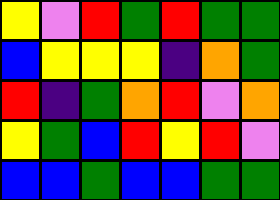[["yellow", "violet", "red", "green", "red", "green", "green"], ["blue", "yellow", "yellow", "yellow", "indigo", "orange", "green"], ["red", "indigo", "green", "orange", "red", "violet", "orange"], ["yellow", "green", "blue", "red", "yellow", "red", "violet"], ["blue", "blue", "green", "blue", "blue", "green", "green"]]